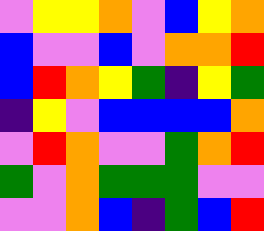[["violet", "yellow", "yellow", "orange", "violet", "blue", "yellow", "orange"], ["blue", "violet", "violet", "blue", "violet", "orange", "orange", "red"], ["blue", "red", "orange", "yellow", "green", "indigo", "yellow", "green"], ["indigo", "yellow", "violet", "blue", "blue", "blue", "blue", "orange"], ["violet", "red", "orange", "violet", "violet", "green", "orange", "red"], ["green", "violet", "orange", "green", "green", "green", "violet", "violet"], ["violet", "violet", "orange", "blue", "indigo", "green", "blue", "red"]]